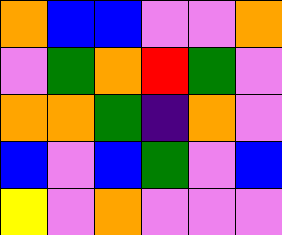[["orange", "blue", "blue", "violet", "violet", "orange"], ["violet", "green", "orange", "red", "green", "violet"], ["orange", "orange", "green", "indigo", "orange", "violet"], ["blue", "violet", "blue", "green", "violet", "blue"], ["yellow", "violet", "orange", "violet", "violet", "violet"]]